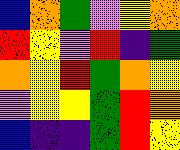[["blue", "orange", "green", "violet", "yellow", "orange"], ["red", "yellow", "violet", "red", "indigo", "green"], ["orange", "yellow", "red", "green", "orange", "yellow"], ["violet", "yellow", "yellow", "green", "red", "orange"], ["blue", "indigo", "indigo", "green", "red", "yellow"]]